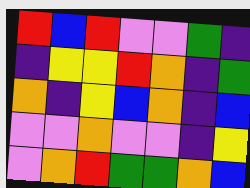[["red", "blue", "red", "violet", "violet", "green", "indigo"], ["indigo", "yellow", "yellow", "red", "orange", "indigo", "green"], ["orange", "indigo", "yellow", "blue", "orange", "indigo", "blue"], ["violet", "violet", "orange", "violet", "violet", "indigo", "yellow"], ["violet", "orange", "red", "green", "green", "orange", "blue"]]